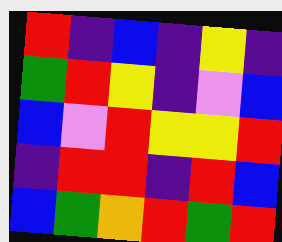[["red", "indigo", "blue", "indigo", "yellow", "indigo"], ["green", "red", "yellow", "indigo", "violet", "blue"], ["blue", "violet", "red", "yellow", "yellow", "red"], ["indigo", "red", "red", "indigo", "red", "blue"], ["blue", "green", "orange", "red", "green", "red"]]